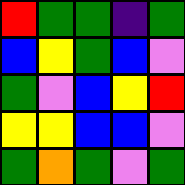[["red", "green", "green", "indigo", "green"], ["blue", "yellow", "green", "blue", "violet"], ["green", "violet", "blue", "yellow", "red"], ["yellow", "yellow", "blue", "blue", "violet"], ["green", "orange", "green", "violet", "green"]]